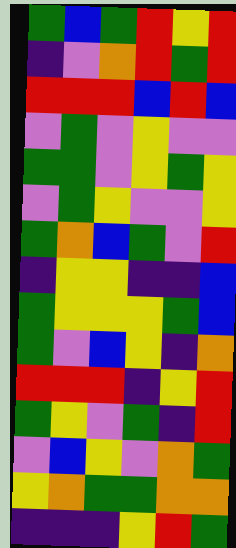[["green", "blue", "green", "red", "yellow", "red"], ["indigo", "violet", "orange", "red", "green", "red"], ["red", "red", "red", "blue", "red", "blue"], ["violet", "green", "violet", "yellow", "violet", "violet"], ["green", "green", "violet", "yellow", "green", "yellow"], ["violet", "green", "yellow", "violet", "violet", "yellow"], ["green", "orange", "blue", "green", "violet", "red"], ["indigo", "yellow", "yellow", "indigo", "indigo", "blue"], ["green", "yellow", "yellow", "yellow", "green", "blue"], ["green", "violet", "blue", "yellow", "indigo", "orange"], ["red", "red", "red", "indigo", "yellow", "red"], ["green", "yellow", "violet", "green", "indigo", "red"], ["violet", "blue", "yellow", "violet", "orange", "green"], ["yellow", "orange", "green", "green", "orange", "orange"], ["indigo", "indigo", "indigo", "yellow", "red", "green"]]